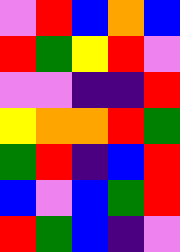[["violet", "red", "blue", "orange", "blue"], ["red", "green", "yellow", "red", "violet"], ["violet", "violet", "indigo", "indigo", "red"], ["yellow", "orange", "orange", "red", "green"], ["green", "red", "indigo", "blue", "red"], ["blue", "violet", "blue", "green", "red"], ["red", "green", "blue", "indigo", "violet"]]